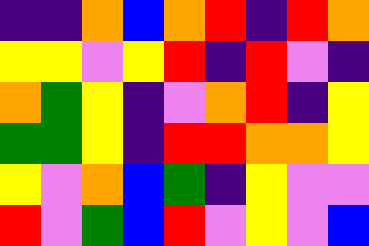[["indigo", "indigo", "orange", "blue", "orange", "red", "indigo", "red", "orange"], ["yellow", "yellow", "violet", "yellow", "red", "indigo", "red", "violet", "indigo"], ["orange", "green", "yellow", "indigo", "violet", "orange", "red", "indigo", "yellow"], ["green", "green", "yellow", "indigo", "red", "red", "orange", "orange", "yellow"], ["yellow", "violet", "orange", "blue", "green", "indigo", "yellow", "violet", "violet"], ["red", "violet", "green", "blue", "red", "violet", "yellow", "violet", "blue"]]